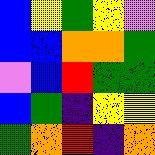[["blue", "yellow", "green", "yellow", "violet"], ["blue", "blue", "orange", "orange", "green"], ["violet", "blue", "red", "green", "green"], ["blue", "green", "indigo", "yellow", "yellow"], ["green", "orange", "red", "indigo", "orange"]]